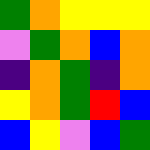[["green", "orange", "yellow", "yellow", "yellow"], ["violet", "green", "orange", "blue", "orange"], ["indigo", "orange", "green", "indigo", "orange"], ["yellow", "orange", "green", "red", "blue"], ["blue", "yellow", "violet", "blue", "green"]]